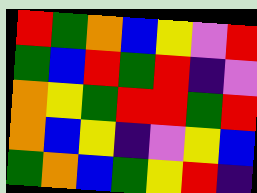[["red", "green", "orange", "blue", "yellow", "violet", "red"], ["green", "blue", "red", "green", "red", "indigo", "violet"], ["orange", "yellow", "green", "red", "red", "green", "red"], ["orange", "blue", "yellow", "indigo", "violet", "yellow", "blue"], ["green", "orange", "blue", "green", "yellow", "red", "indigo"]]